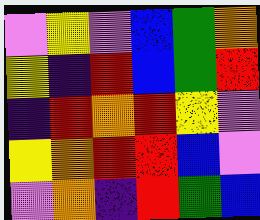[["violet", "yellow", "violet", "blue", "green", "orange"], ["yellow", "indigo", "red", "blue", "green", "red"], ["indigo", "red", "orange", "red", "yellow", "violet"], ["yellow", "orange", "red", "red", "blue", "violet"], ["violet", "orange", "indigo", "red", "green", "blue"]]